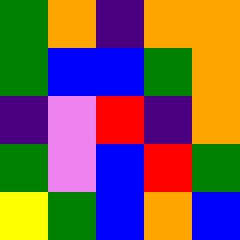[["green", "orange", "indigo", "orange", "orange"], ["green", "blue", "blue", "green", "orange"], ["indigo", "violet", "red", "indigo", "orange"], ["green", "violet", "blue", "red", "green"], ["yellow", "green", "blue", "orange", "blue"]]